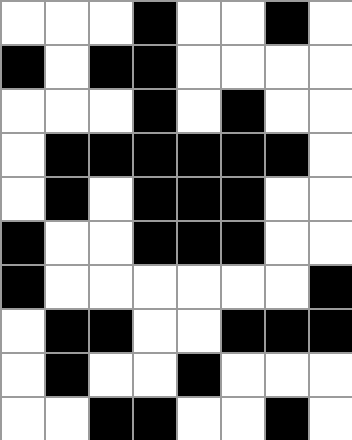[["white", "white", "white", "black", "white", "white", "black", "white"], ["black", "white", "black", "black", "white", "white", "white", "white"], ["white", "white", "white", "black", "white", "black", "white", "white"], ["white", "black", "black", "black", "black", "black", "black", "white"], ["white", "black", "white", "black", "black", "black", "white", "white"], ["black", "white", "white", "black", "black", "black", "white", "white"], ["black", "white", "white", "white", "white", "white", "white", "black"], ["white", "black", "black", "white", "white", "black", "black", "black"], ["white", "black", "white", "white", "black", "white", "white", "white"], ["white", "white", "black", "black", "white", "white", "black", "white"]]